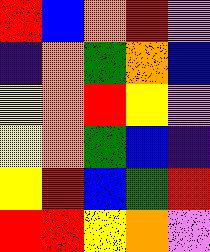[["red", "blue", "orange", "red", "violet"], ["indigo", "orange", "green", "orange", "blue"], ["yellow", "orange", "red", "yellow", "violet"], ["yellow", "orange", "green", "blue", "indigo"], ["yellow", "red", "blue", "green", "red"], ["red", "red", "yellow", "orange", "violet"]]